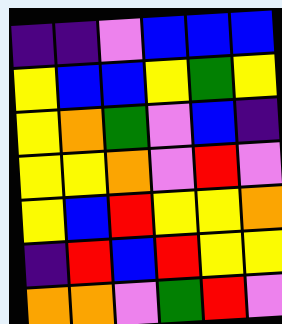[["indigo", "indigo", "violet", "blue", "blue", "blue"], ["yellow", "blue", "blue", "yellow", "green", "yellow"], ["yellow", "orange", "green", "violet", "blue", "indigo"], ["yellow", "yellow", "orange", "violet", "red", "violet"], ["yellow", "blue", "red", "yellow", "yellow", "orange"], ["indigo", "red", "blue", "red", "yellow", "yellow"], ["orange", "orange", "violet", "green", "red", "violet"]]